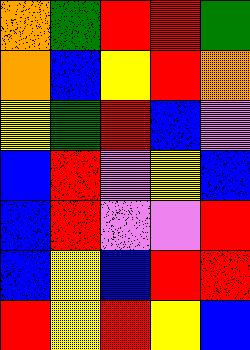[["orange", "green", "red", "red", "green"], ["orange", "blue", "yellow", "red", "orange"], ["yellow", "green", "red", "blue", "violet"], ["blue", "red", "violet", "yellow", "blue"], ["blue", "red", "violet", "violet", "red"], ["blue", "yellow", "blue", "red", "red"], ["red", "yellow", "red", "yellow", "blue"]]